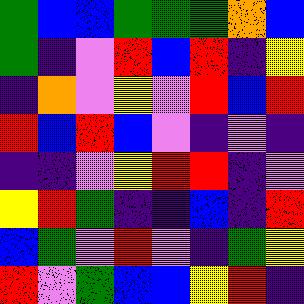[["green", "blue", "blue", "green", "green", "green", "orange", "blue"], ["green", "indigo", "violet", "red", "blue", "red", "indigo", "yellow"], ["indigo", "orange", "violet", "yellow", "violet", "red", "blue", "red"], ["red", "blue", "red", "blue", "violet", "indigo", "violet", "indigo"], ["indigo", "indigo", "violet", "yellow", "red", "red", "indigo", "violet"], ["yellow", "red", "green", "indigo", "indigo", "blue", "indigo", "red"], ["blue", "green", "violet", "red", "violet", "indigo", "green", "yellow"], ["red", "violet", "green", "blue", "blue", "yellow", "red", "indigo"]]